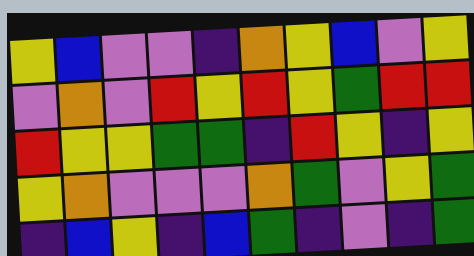[["yellow", "blue", "violet", "violet", "indigo", "orange", "yellow", "blue", "violet", "yellow"], ["violet", "orange", "violet", "red", "yellow", "red", "yellow", "green", "red", "red"], ["red", "yellow", "yellow", "green", "green", "indigo", "red", "yellow", "indigo", "yellow"], ["yellow", "orange", "violet", "violet", "violet", "orange", "green", "violet", "yellow", "green"], ["indigo", "blue", "yellow", "indigo", "blue", "green", "indigo", "violet", "indigo", "green"]]